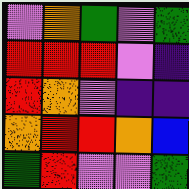[["violet", "orange", "green", "violet", "green"], ["red", "red", "red", "violet", "indigo"], ["red", "orange", "violet", "indigo", "indigo"], ["orange", "red", "red", "orange", "blue"], ["green", "red", "violet", "violet", "green"]]